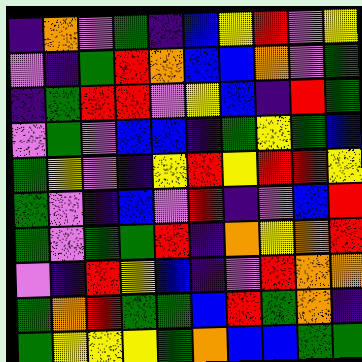[["indigo", "orange", "violet", "green", "indigo", "blue", "yellow", "red", "violet", "yellow"], ["violet", "indigo", "green", "red", "orange", "blue", "blue", "orange", "violet", "green"], ["indigo", "green", "red", "red", "violet", "yellow", "blue", "indigo", "red", "green"], ["violet", "green", "violet", "blue", "blue", "indigo", "green", "yellow", "green", "blue"], ["green", "yellow", "violet", "indigo", "yellow", "red", "yellow", "red", "red", "yellow"], ["green", "violet", "indigo", "blue", "violet", "red", "indigo", "violet", "blue", "red"], ["green", "violet", "green", "green", "red", "indigo", "orange", "yellow", "orange", "red"], ["violet", "indigo", "red", "yellow", "blue", "indigo", "violet", "red", "orange", "orange"], ["green", "orange", "red", "green", "green", "blue", "red", "green", "orange", "indigo"], ["green", "yellow", "yellow", "yellow", "green", "orange", "blue", "blue", "green", "green"]]